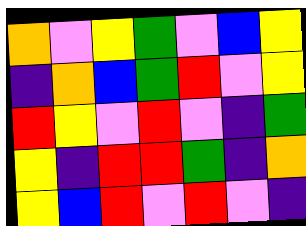[["orange", "violet", "yellow", "green", "violet", "blue", "yellow"], ["indigo", "orange", "blue", "green", "red", "violet", "yellow"], ["red", "yellow", "violet", "red", "violet", "indigo", "green"], ["yellow", "indigo", "red", "red", "green", "indigo", "orange"], ["yellow", "blue", "red", "violet", "red", "violet", "indigo"]]